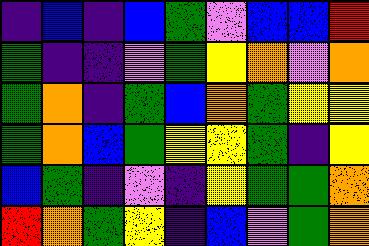[["indigo", "blue", "indigo", "blue", "green", "violet", "blue", "blue", "red"], ["green", "indigo", "indigo", "violet", "green", "yellow", "orange", "violet", "orange"], ["green", "orange", "indigo", "green", "blue", "orange", "green", "yellow", "yellow"], ["green", "orange", "blue", "green", "yellow", "yellow", "green", "indigo", "yellow"], ["blue", "green", "indigo", "violet", "indigo", "yellow", "green", "green", "orange"], ["red", "orange", "green", "yellow", "indigo", "blue", "violet", "green", "orange"]]